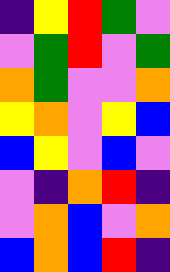[["indigo", "yellow", "red", "green", "violet"], ["violet", "green", "red", "violet", "green"], ["orange", "green", "violet", "violet", "orange"], ["yellow", "orange", "violet", "yellow", "blue"], ["blue", "yellow", "violet", "blue", "violet"], ["violet", "indigo", "orange", "red", "indigo"], ["violet", "orange", "blue", "violet", "orange"], ["blue", "orange", "blue", "red", "indigo"]]